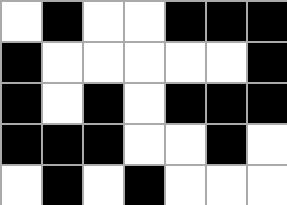[["white", "black", "white", "white", "black", "black", "black"], ["black", "white", "white", "white", "white", "white", "black"], ["black", "white", "black", "white", "black", "black", "black"], ["black", "black", "black", "white", "white", "black", "white"], ["white", "black", "white", "black", "white", "white", "white"]]